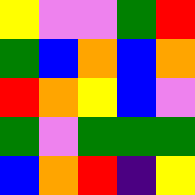[["yellow", "violet", "violet", "green", "red"], ["green", "blue", "orange", "blue", "orange"], ["red", "orange", "yellow", "blue", "violet"], ["green", "violet", "green", "green", "green"], ["blue", "orange", "red", "indigo", "yellow"]]